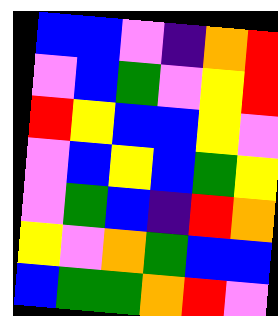[["blue", "blue", "violet", "indigo", "orange", "red"], ["violet", "blue", "green", "violet", "yellow", "red"], ["red", "yellow", "blue", "blue", "yellow", "violet"], ["violet", "blue", "yellow", "blue", "green", "yellow"], ["violet", "green", "blue", "indigo", "red", "orange"], ["yellow", "violet", "orange", "green", "blue", "blue"], ["blue", "green", "green", "orange", "red", "violet"]]